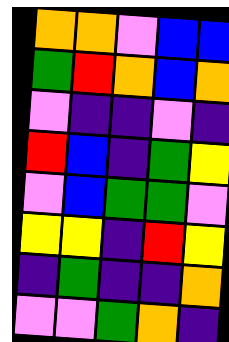[["orange", "orange", "violet", "blue", "blue"], ["green", "red", "orange", "blue", "orange"], ["violet", "indigo", "indigo", "violet", "indigo"], ["red", "blue", "indigo", "green", "yellow"], ["violet", "blue", "green", "green", "violet"], ["yellow", "yellow", "indigo", "red", "yellow"], ["indigo", "green", "indigo", "indigo", "orange"], ["violet", "violet", "green", "orange", "indigo"]]